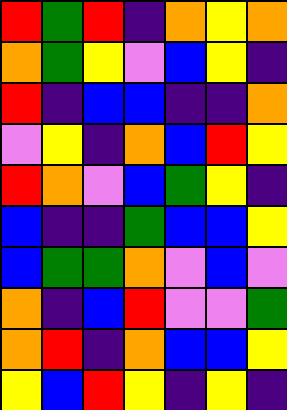[["red", "green", "red", "indigo", "orange", "yellow", "orange"], ["orange", "green", "yellow", "violet", "blue", "yellow", "indigo"], ["red", "indigo", "blue", "blue", "indigo", "indigo", "orange"], ["violet", "yellow", "indigo", "orange", "blue", "red", "yellow"], ["red", "orange", "violet", "blue", "green", "yellow", "indigo"], ["blue", "indigo", "indigo", "green", "blue", "blue", "yellow"], ["blue", "green", "green", "orange", "violet", "blue", "violet"], ["orange", "indigo", "blue", "red", "violet", "violet", "green"], ["orange", "red", "indigo", "orange", "blue", "blue", "yellow"], ["yellow", "blue", "red", "yellow", "indigo", "yellow", "indigo"]]